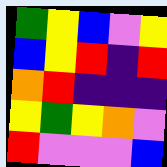[["green", "yellow", "blue", "violet", "yellow"], ["blue", "yellow", "red", "indigo", "red"], ["orange", "red", "indigo", "indigo", "indigo"], ["yellow", "green", "yellow", "orange", "violet"], ["red", "violet", "violet", "violet", "blue"]]